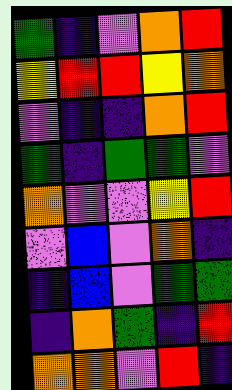[["green", "indigo", "violet", "orange", "red"], ["yellow", "red", "red", "yellow", "orange"], ["violet", "indigo", "indigo", "orange", "red"], ["green", "indigo", "green", "green", "violet"], ["orange", "violet", "violet", "yellow", "red"], ["violet", "blue", "violet", "orange", "indigo"], ["indigo", "blue", "violet", "green", "green"], ["indigo", "orange", "green", "indigo", "red"], ["orange", "orange", "violet", "red", "indigo"]]